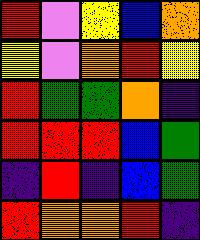[["red", "violet", "yellow", "blue", "orange"], ["yellow", "violet", "orange", "red", "yellow"], ["red", "green", "green", "orange", "indigo"], ["red", "red", "red", "blue", "green"], ["indigo", "red", "indigo", "blue", "green"], ["red", "orange", "orange", "red", "indigo"]]